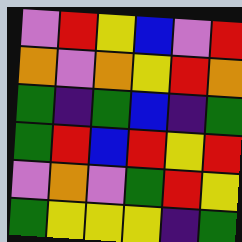[["violet", "red", "yellow", "blue", "violet", "red"], ["orange", "violet", "orange", "yellow", "red", "orange"], ["green", "indigo", "green", "blue", "indigo", "green"], ["green", "red", "blue", "red", "yellow", "red"], ["violet", "orange", "violet", "green", "red", "yellow"], ["green", "yellow", "yellow", "yellow", "indigo", "green"]]